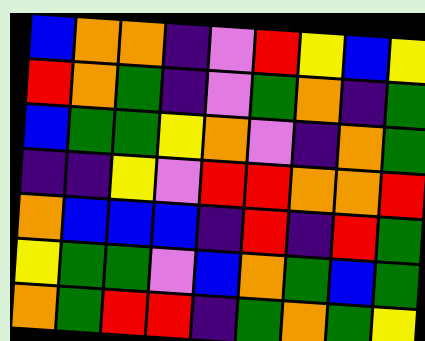[["blue", "orange", "orange", "indigo", "violet", "red", "yellow", "blue", "yellow"], ["red", "orange", "green", "indigo", "violet", "green", "orange", "indigo", "green"], ["blue", "green", "green", "yellow", "orange", "violet", "indigo", "orange", "green"], ["indigo", "indigo", "yellow", "violet", "red", "red", "orange", "orange", "red"], ["orange", "blue", "blue", "blue", "indigo", "red", "indigo", "red", "green"], ["yellow", "green", "green", "violet", "blue", "orange", "green", "blue", "green"], ["orange", "green", "red", "red", "indigo", "green", "orange", "green", "yellow"]]